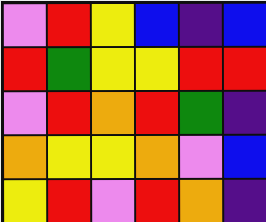[["violet", "red", "yellow", "blue", "indigo", "blue"], ["red", "green", "yellow", "yellow", "red", "red"], ["violet", "red", "orange", "red", "green", "indigo"], ["orange", "yellow", "yellow", "orange", "violet", "blue"], ["yellow", "red", "violet", "red", "orange", "indigo"]]